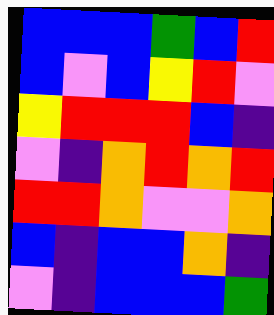[["blue", "blue", "blue", "green", "blue", "red"], ["blue", "violet", "blue", "yellow", "red", "violet"], ["yellow", "red", "red", "red", "blue", "indigo"], ["violet", "indigo", "orange", "red", "orange", "red"], ["red", "red", "orange", "violet", "violet", "orange"], ["blue", "indigo", "blue", "blue", "orange", "indigo"], ["violet", "indigo", "blue", "blue", "blue", "green"]]